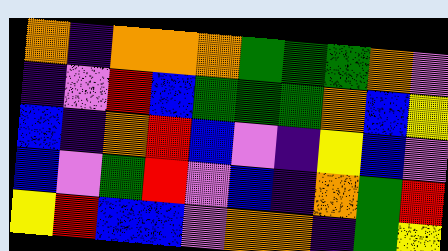[["orange", "indigo", "orange", "orange", "orange", "green", "green", "green", "orange", "violet"], ["indigo", "violet", "red", "blue", "green", "green", "green", "orange", "blue", "yellow"], ["blue", "indigo", "orange", "red", "blue", "violet", "indigo", "yellow", "blue", "violet"], ["blue", "violet", "green", "red", "violet", "blue", "indigo", "orange", "green", "red"], ["yellow", "red", "blue", "blue", "violet", "orange", "orange", "indigo", "green", "yellow"]]